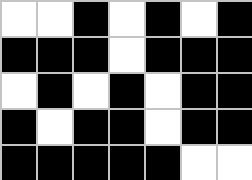[["white", "white", "black", "white", "black", "white", "black"], ["black", "black", "black", "white", "black", "black", "black"], ["white", "black", "white", "black", "white", "black", "black"], ["black", "white", "black", "black", "white", "black", "black"], ["black", "black", "black", "black", "black", "white", "white"]]